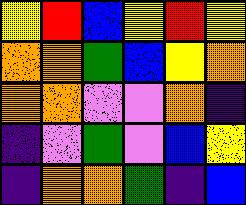[["yellow", "red", "blue", "yellow", "red", "yellow"], ["orange", "orange", "green", "blue", "yellow", "orange"], ["orange", "orange", "violet", "violet", "orange", "indigo"], ["indigo", "violet", "green", "violet", "blue", "yellow"], ["indigo", "orange", "orange", "green", "indigo", "blue"]]